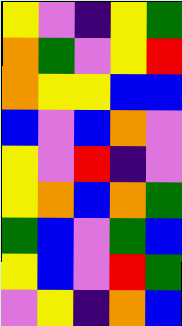[["yellow", "violet", "indigo", "yellow", "green"], ["orange", "green", "violet", "yellow", "red"], ["orange", "yellow", "yellow", "blue", "blue"], ["blue", "violet", "blue", "orange", "violet"], ["yellow", "violet", "red", "indigo", "violet"], ["yellow", "orange", "blue", "orange", "green"], ["green", "blue", "violet", "green", "blue"], ["yellow", "blue", "violet", "red", "green"], ["violet", "yellow", "indigo", "orange", "blue"]]